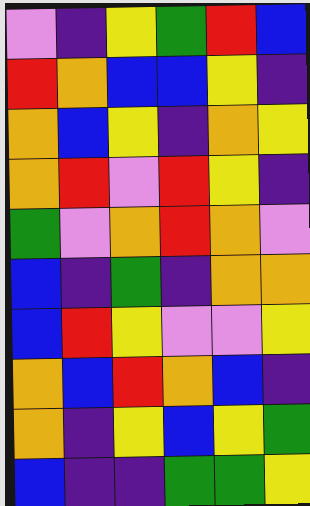[["violet", "indigo", "yellow", "green", "red", "blue"], ["red", "orange", "blue", "blue", "yellow", "indigo"], ["orange", "blue", "yellow", "indigo", "orange", "yellow"], ["orange", "red", "violet", "red", "yellow", "indigo"], ["green", "violet", "orange", "red", "orange", "violet"], ["blue", "indigo", "green", "indigo", "orange", "orange"], ["blue", "red", "yellow", "violet", "violet", "yellow"], ["orange", "blue", "red", "orange", "blue", "indigo"], ["orange", "indigo", "yellow", "blue", "yellow", "green"], ["blue", "indigo", "indigo", "green", "green", "yellow"]]